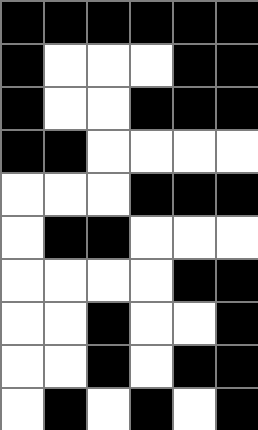[["black", "black", "black", "black", "black", "black"], ["black", "white", "white", "white", "black", "black"], ["black", "white", "white", "black", "black", "black"], ["black", "black", "white", "white", "white", "white"], ["white", "white", "white", "black", "black", "black"], ["white", "black", "black", "white", "white", "white"], ["white", "white", "white", "white", "black", "black"], ["white", "white", "black", "white", "white", "black"], ["white", "white", "black", "white", "black", "black"], ["white", "black", "white", "black", "white", "black"]]